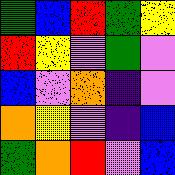[["green", "blue", "red", "green", "yellow"], ["red", "yellow", "violet", "green", "violet"], ["blue", "violet", "orange", "indigo", "violet"], ["orange", "yellow", "violet", "indigo", "blue"], ["green", "orange", "red", "violet", "blue"]]